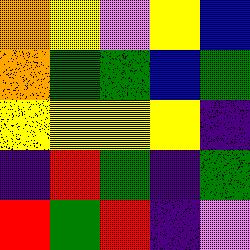[["orange", "yellow", "violet", "yellow", "blue"], ["orange", "green", "green", "blue", "green"], ["yellow", "yellow", "yellow", "yellow", "indigo"], ["indigo", "red", "green", "indigo", "green"], ["red", "green", "red", "indigo", "violet"]]